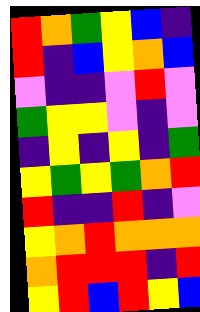[["red", "orange", "green", "yellow", "blue", "indigo"], ["red", "indigo", "blue", "yellow", "orange", "blue"], ["violet", "indigo", "indigo", "violet", "red", "violet"], ["green", "yellow", "yellow", "violet", "indigo", "violet"], ["indigo", "yellow", "indigo", "yellow", "indigo", "green"], ["yellow", "green", "yellow", "green", "orange", "red"], ["red", "indigo", "indigo", "red", "indigo", "violet"], ["yellow", "orange", "red", "orange", "orange", "orange"], ["orange", "red", "red", "red", "indigo", "red"], ["yellow", "red", "blue", "red", "yellow", "blue"]]